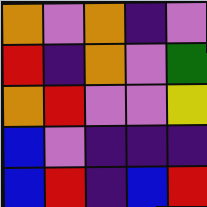[["orange", "violet", "orange", "indigo", "violet"], ["red", "indigo", "orange", "violet", "green"], ["orange", "red", "violet", "violet", "yellow"], ["blue", "violet", "indigo", "indigo", "indigo"], ["blue", "red", "indigo", "blue", "red"]]